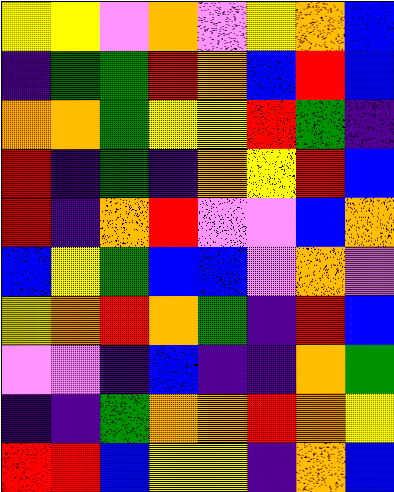[["yellow", "yellow", "violet", "orange", "violet", "yellow", "orange", "blue"], ["indigo", "green", "green", "red", "orange", "blue", "red", "blue"], ["orange", "orange", "green", "yellow", "yellow", "red", "green", "indigo"], ["red", "indigo", "green", "indigo", "orange", "yellow", "red", "blue"], ["red", "indigo", "orange", "red", "violet", "violet", "blue", "orange"], ["blue", "yellow", "green", "blue", "blue", "violet", "orange", "violet"], ["yellow", "orange", "red", "orange", "green", "indigo", "red", "blue"], ["violet", "violet", "indigo", "blue", "indigo", "indigo", "orange", "green"], ["indigo", "indigo", "green", "orange", "orange", "red", "orange", "yellow"], ["red", "red", "blue", "yellow", "yellow", "indigo", "orange", "blue"]]